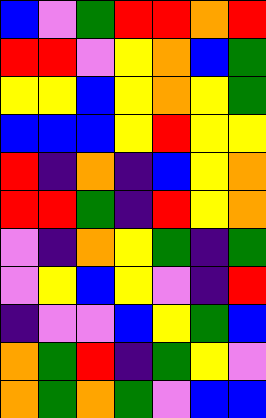[["blue", "violet", "green", "red", "red", "orange", "red"], ["red", "red", "violet", "yellow", "orange", "blue", "green"], ["yellow", "yellow", "blue", "yellow", "orange", "yellow", "green"], ["blue", "blue", "blue", "yellow", "red", "yellow", "yellow"], ["red", "indigo", "orange", "indigo", "blue", "yellow", "orange"], ["red", "red", "green", "indigo", "red", "yellow", "orange"], ["violet", "indigo", "orange", "yellow", "green", "indigo", "green"], ["violet", "yellow", "blue", "yellow", "violet", "indigo", "red"], ["indigo", "violet", "violet", "blue", "yellow", "green", "blue"], ["orange", "green", "red", "indigo", "green", "yellow", "violet"], ["orange", "green", "orange", "green", "violet", "blue", "blue"]]